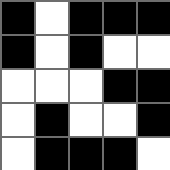[["black", "white", "black", "black", "black"], ["black", "white", "black", "white", "white"], ["white", "white", "white", "black", "black"], ["white", "black", "white", "white", "black"], ["white", "black", "black", "black", "white"]]